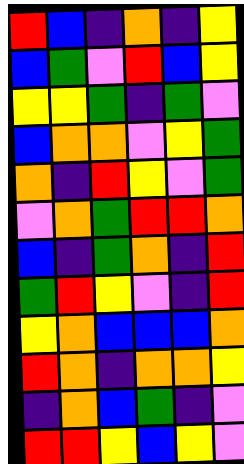[["red", "blue", "indigo", "orange", "indigo", "yellow"], ["blue", "green", "violet", "red", "blue", "yellow"], ["yellow", "yellow", "green", "indigo", "green", "violet"], ["blue", "orange", "orange", "violet", "yellow", "green"], ["orange", "indigo", "red", "yellow", "violet", "green"], ["violet", "orange", "green", "red", "red", "orange"], ["blue", "indigo", "green", "orange", "indigo", "red"], ["green", "red", "yellow", "violet", "indigo", "red"], ["yellow", "orange", "blue", "blue", "blue", "orange"], ["red", "orange", "indigo", "orange", "orange", "yellow"], ["indigo", "orange", "blue", "green", "indigo", "violet"], ["red", "red", "yellow", "blue", "yellow", "violet"]]